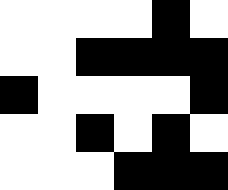[["white", "white", "white", "white", "black", "white"], ["white", "white", "black", "black", "black", "black"], ["black", "white", "white", "white", "white", "black"], ["white", "white", "black", "white", "black", "white"], ["white", "white", "white", "black", "black", "black"]]